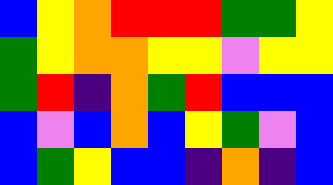[["blue", "yellow", "orange", "red", "red", "red", "green", "green", "yellow"], ["green", "yellow", "orange", "orange", "yellow", "yellow", "violet", "yellow", "yellow"], ["green", "red", "indigo", "orange", "green", "red", "blue", "blue", "blue"], ["blue", "violet", "blue", "orange", "blue", "yellow", "green", "violet", "blue"], ["blue", "green", "yellow", "blue", "blue", "indigo", "orange", "indigo", "blue"]]